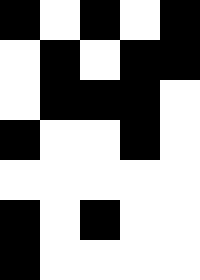[["black", "white", "black", "white", "black"], ["white", "black", "white", "black", "black"], ["white", "black", "black", "black", "white"], ["black", "white", "white", "black", "white"], ["white", "white", "white", "white", "white"], ["black", "white", "black", "white", "white"], ["black", "white", "white", "white", "white"]]